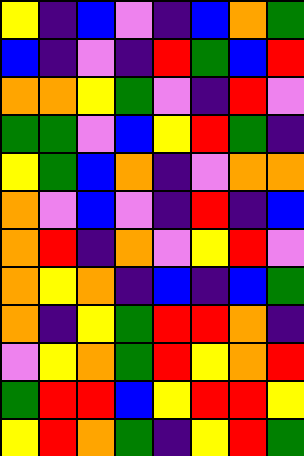[["yellow", "indigo", "blue", "violet", "indigo", "blue", "orange", "green"], ["blue", "indigo", "violet", "indigo", "red", "green", "blue", "red"], ["orange", "orange", "yellow", "green", "violet", "indigo", "red", "violet"], ["green", "green", "violet", "blue", "yellow", "red", "green", "indigo"], ["yellow", "green", "blue", "orange", "indigo", "violet", "orange", "orange"], ["orange", "violet", "blue", "violet", "indigo", "red", "indigo", "blue"], ["orange", "red", "indigo", "orange", "violet", "yellow", "red", "violet"], ["orange", "yellow", "orange", "indigo", "blue", "indigo", "blue", "green"], ["orange", "indigo", "yellow", "green", "red", "red", "orange", "indigo"], ["violet", "yellow", "orange", "green", "red", "yellow", "orange", "red"], ["green", "red", "red", "blue", "yellow", "red", "red", "yellow"], ["yellow", "red", "orange", "green", "indigo", "yellow", "red", "green"]]